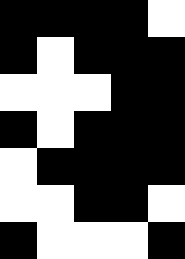[["black", "black", "black", "black", "white"], ["black", "white", "black", "black", "black"], ["white", "white", "white", "black", "black"], ["black", "white", "black", "black", "black"], ["white", "black", "black", "black", "black"], ["white", "white", "black", "black", "white"], ["black", "white", "white", "white", "black"]]